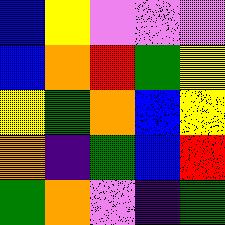[["blue", "yellow", "violet", "violet", "violet"], ["blue", "orange", "red", "green", "yellow"], ["yellow", "green", "orange", "blue", "yellow"], ["orange", "indigo", "green", "blue", "red"], ["green", "orange", "violet", "indigo", "green"]]